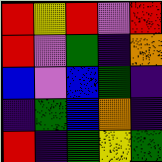[["red", "yellow", "red", "violet", "red"], ["red", "violet", "green", "indigo", "orange"], ["blue", "violet", "blue", "green", "indigo"], ["indigo", "green", "blue", "orange", "indigo"], ["red", "indigo", "green", "yellow", "green"]]